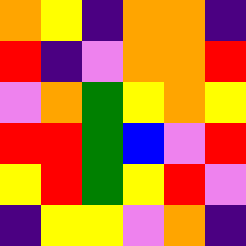[["orange", "yellow", "indigo", "orange", "orange", "indigo"], ["red", "indigo", "violet", "orange", "orange", "red"], ["violet", "orange", "green", "yellow", "orange", "yellow"], ["red", "red", "green", "blue", "violet", "red"], ["yellow", "red", "green", "yellow", "red", "violet"], ["indigo", "yellow", "yellow", "violet", "orange", "indigo"]]